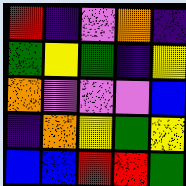[["red", "indigo", "violet", "orange", "indigo"], ["green", "yellow", "green", "indigo", "yellow"], ["orange", "violet", "violet", "violet", "blue"], ["indigo", "orange", "yellow", "green", "yellow"], ["blue", "blue", "red", "red", "green"]]